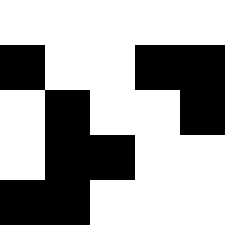[["white", "white", "white", "white", "white"], ["black", "white", "white", "black", "black"], ["white", "black", "white", "white", "black"], ["white", "black", "black", "white", "white"], ["black", "black", "white", "white", "white"]]